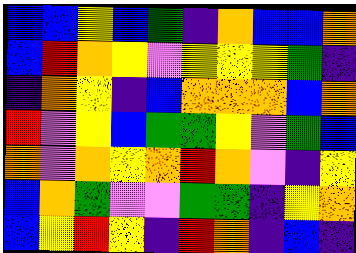[["blue", "blue", "yellow", "blue", "green", "indigo", "orange", "blue", "blue", "orange"], ["blue", "red", "orange", "yellow", "violet", "yellow", "yellow", "yellow", "green", "indigo"], ["indigo", "orange", "yellow", "indigo", "blue", "orange", "orange", "orange", "blue", "orange"], ["red", "violet", "yellow", "blue", "green", "green", "yellow", "violet", "green", "blue"], ["orange", "violet", "orange", "yellow", "orange", "red", "orange", "violet", "indigo", "yellow"], ["blue", "orange", "green", "violet", "violet", "green", "green", "indigo", "yellow", "orange"], ["blue", "yellow", "red", "yellow", "indigo", "red", "orange", "indigo", "blue", "indigo"]]